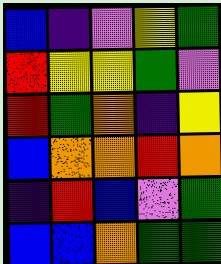[["blue", "indigo", "violet", "yellow", "green"], ["red", "yellow", "yellow", "green", "violet"], ["red", "green", "orange", "indigo", "yellow"], ["blue", "orange", "orange", "red", "orange"], ["indigo", "red", "blue", "violet", "green"], ["blue", "blue", "orange", "green", "green"]]